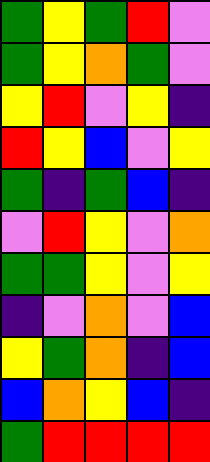[["green", "yellow", "green", "red", "violet"], ["green", "yellow", "orange", "green", "violet"], ["yellow", "red", "violet", "yellow", "indigo"], ["red", "yellow", "blue", "violet", "yellow"], ["green", "indigo", "green", "blue", "indigo"], ["violet", "red", "yellow", "violet", "orange"], ["green", "green", "yellow", "violet", "yellow"], ["indigo", "violet", "orange", "violet", "blue"], ["yellow", "green", "orange", "indigo", "blue"], ["blue", "orange", "yellow", "blue", "indigo"], ["green", "red", "red", "red", "red"]]